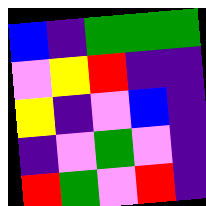[["blue", "indigo", "green", "green", "green"], ["violet", "yellow", "red", "indigo", "indigo"], ["yellow", "indigo", "violet", "blue", "indigo"], ["indigo", "violet", "green", "violet", "indigo"], ["red", "green", "violet", "red", "indigo"]]